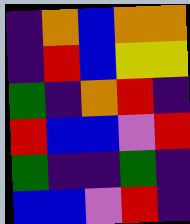[["indigo", "orange", "blue", "orange", "orange"], ["indigo", "red", "blue", "yellow", "yellow"], ["green", "indigo", "orange", "red", "indigo"], ["red", "blue", "blue", "violet", "red"], ["green", "indigo", "indigo", "green", "indigo"], ["blue", "blue", "violet", "red", "indigo"]]